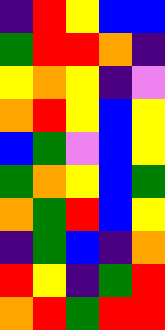[["indigo", "red", "yellow", "blue", "blue"], ["green", "red", "red", "orange", "indigo"], ["yellow", "orange", "yellow", "indigo", "violet"], ["orange", "red", "yellow", "blue", "yellow"], ["blue", "green", "violet", "blue", "yellow"], ["green", "orange", "yellow", "blue", "green"], ["orange", "green", "red", "blue", "yellow"], ["indigo", "green", "blue", "indigo", "orange"], ["red", "yellow", "indigo", "green", "red"], ["orange", "red", "green", "red", "red"]]